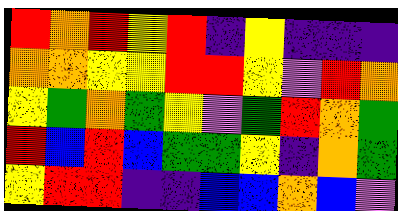[["red", "orange", "red", "yellow", "red", "indigo", "yellow", "indigo", "indigo", "indigo"], ["orange", "orange", "yellow", "yellow", "red", "red", "yellow", "violet", "red", "orange"], ["yellow", "green", "orange", "green", "yellow", "violet", "green", "red", "orange", "green"], ["red", "blue", "red", "blue", "green", "green", "yellow", "indigo", "orange", "green"], ["yellow", "red", "red", "indigo", "indigo", "blue", "blue", "orange", "blue", "violet"]]